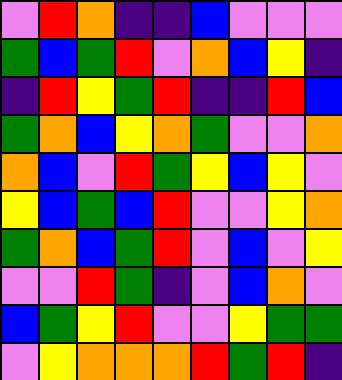[["violet", "red", "orange", "indigo", "indigo", "blue", "violet", "violet", "violet"], ["green", "blue", "green", "red", "violet", "orange", "blue", "yellow", "indigo"], ["indigo", "red", "yellow", "green", "red", "indigo", "indigo", "red", "blue"], ["green", "orange", "blue", "yellow", "orange", "green", "violet", "violet", "orange"], ["orange", "blue", "violet", "red", "green", "yellow", "blue", "yellow", "violet"], ["yellow", "blue", "green", "blue", "red", "violet", "violet", "yellow", "orange"], ["green", "orange", "blue", "green", "red", "violet", "blue", "violet", "yellow"], ["violet", "violet", "red", "green", "indigo", "violet", "blue", "orange", "violet"], ["blue", "green", "yellow", "red", "violet", "violet", "yellow", "green", "green"], ["violet", "yellow", "orange", "orange", "orange", "red", "green", "red", "indigo"]]